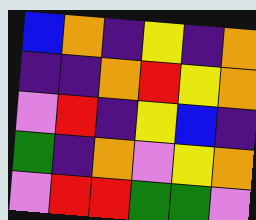[["blue", "orange", "indigo", "yellow", "indigo", "orange"], ["indigo", "indigo", "orange", "red", "yellow", "orange"], ["violet", "red", "indigo", "yellow", "blue", "indigo"], ["green", "indigo", "orange", "violet", "yellow", "orange"], ["violet", "red", "red", "green", "green", "violet"]]